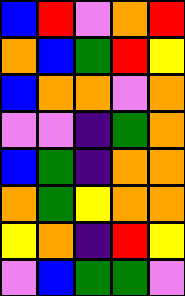[["blue", "red", "violet", "orange", "red"], ["orange", "blue", "green", "red", "yellow"], ["blue", "orange", "orange", "violet", "orange"], ["violet", "violet", "indigo", "green", "orange"], ["blue", "green", "indigo", "orange", "orange"], ["orange", "green", "yellow", "orange", "orange"], ["yellow", "orange", "indigo", "red", "yellow"], ["violet", "blue", "green", "green", "violet"]]